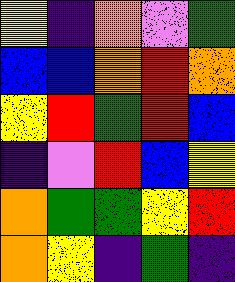[["yellow", "indigo", "orange", "violet", "green"], ["blue", "blue", "orange", "red", "orange"], ["yellow", "red", "green", "red", "blue"], ["indigo", "violet", "red", "blue", "yellow"], ["orange", "green", "green", "yellow", "red"], ["orange", "yellow", "indigo", "green", "indigo"]]